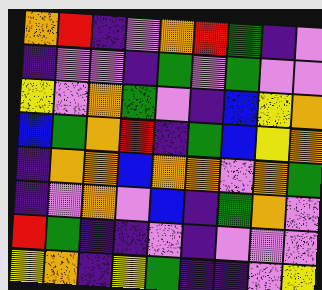[["orange", "red", "indigo", "violet", "orange", "red", "green", "indigo", "violet"], ["indigo", "violet", "violet", "indigo", "green", "violet", "green", "violet", "violet"], ["yellow", "violet", "orange", "green", "violet", "indigo", "blue", "yellow", "orange"], ["blue", "green", "orange", "red", "indigo", "green", "blue", "yellow", "orange"], ["indigo", "orange", "orange", "blue", "orange", "orange", "violet", "orange", "green"], ["indigo", "violet", "orange", "violet", "blue", "indigo", "green", "orange", "violet"], ["red", "green", "indigo", "indigo", "violet", "indigo", "violet", "violet", "violet"], ["yellow", "orange", "indigo", "yellow", "green", "indigo", "indigo", "violet", "yellow"]]